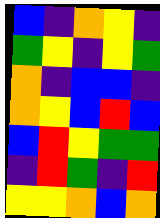[["blue", "indigo", "orange", "yellow", "indigo"], ["green", "yellow", "indigo", "yellow", "green"], ["orange", "indigo", "blue", "blue", "indigo"], ["orange", "yellow", "blue", "red", "blue"], ["blue", "red", "yellow", "green", "green"], ["indigo", "red", "green", "indigo", "red"], ["yellow", "yellow", "orange", "blue", "orange"]]